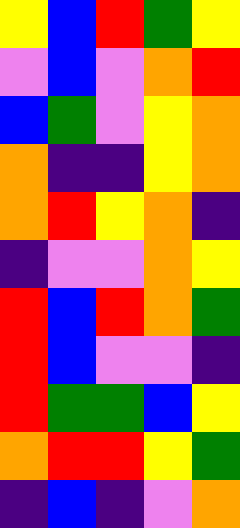[["yellow", "blue", "red", "green", "yellow"], ["violet", "blue", "violet", "orange", "red"], ["blue", "green", "violet", "yellow", "orange"], ["orange", "indigo", "indigo", "yellow", "orange"], ["orange", "red", "yellow", "orange", "indigo"], ["indigo", "violet", "violet", "orange", "yellow"], ["red", "blue", "red", "orange", "green"], ["red", "blue", "violet", "violet", "indigo"], ["red", "green", "green", "blue", "yellow"], ["orange", "red", "red", "yellow", "green"], ["indigo", "blue", "indigo", "violet", "orange"]]